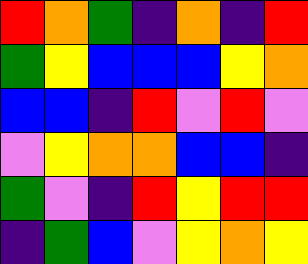[["red", "orange", "green", "indigo", "orange", "indigo", "red"], ["green", "yellow", "blue", "blue", "blue", "yellow", "orange"], ["blue", "blue", "indigo", "red", "violet", "red", "violet"], ["violet", "yellow", "orange", "orange", "blue", "blue", "indigo"], ["green", "violet", "indigo", "red", "yellow", "red", "red"], ["indigo", "green", "blue", "violet", "yellow", "orange", "yellow"]]